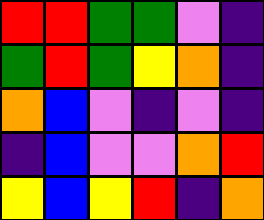[["red", "red", "green", "green", "violet", "indigo"], ["green", "red", "green", "yellow", "orange", "indigo"], ["orange", "blue", "violet", "indigo", "violet", "indigo"], ["indigo", "blue", "violet", "violet", "orange", "red"], ["yellow", "blue", "yellow", "red", "indigo", "orange"]]